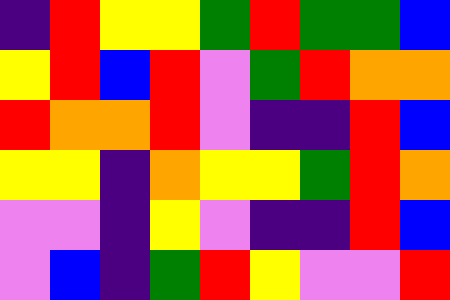[["indigo", "red", "yellow", "yellow", "green", "red", "green", "green", "blue"], ["yellow", "red", "blue", "red", "violet", "green", "red", "orange", "orange"], ["red", "orange", "orange", "red", "violet", "indigo", "indigo", "red", "blue"], ["yellow", "yellow", "indigo", "orange", "yellow", "yellow", "green", "red", "orange"], ["violet", "violet", "indigo", "yellow", "violet", "indigo", "indigo", "red", "blue"], ["violet", "blue", "indigo", "green", "red", "yellow", "violet", "violet", "red"]]